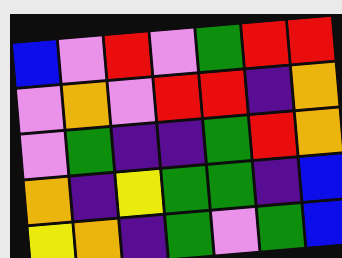[["blue", "violet", "red", "violet", "green", "red", "red"], ["violet", "orange", "violet", "red", "red", "indigo", "orange"], ["violet", "green", "indigo", "indigo", "green", "red", "orange"], ["orange", "indigo", "yellow", "green", "green", "indigo", "blue"], ["yellow", "orange", "indigo", "green", "violet", "green", "blue"]]